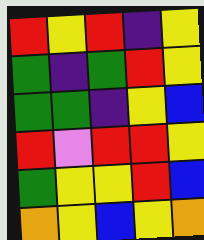[["red", "yellow", "red", "indigo", "yellow"], ["green", "indigo", "green", "red", "yellow"], ["green", "green", "indigo", "yellow", "blue"], ["red", "violet", "red", "red", "yellow"], ["green", "yellow", "yellow", "red", "blue"], ["orange", "yellow", "blue", "yellow", "orange"]]